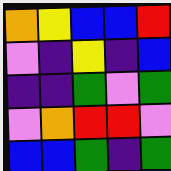[["orange", "yellow", "blue", "blue", "red"], ["violet", "indigo", "yellow", "indigo", "blue"], ["indigo", "indigo", "green", "violet", "green"], ["violet", "orange", "red", "red", "violet"], ["blue", "blue", "green", "indigo", "green"]]